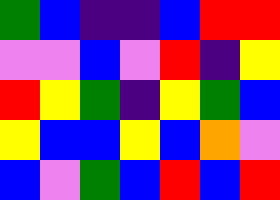[["green", "blue", "indigo", "indigo", "blue", "red", "red"], ["violet", "violet", "blue", "violet", "red", "indigo", "yellow"], ["red", "yellow", "green", "indigo", "yellow", "green", "blue"], ["yellow", "blue", "blue", "yellow", "blue", "orange", "violet"], ["blue", "violet", "green", "blue", "red", "blue", "red"]]